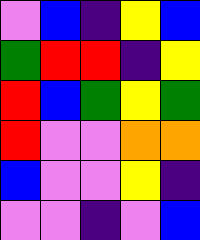[["violet", "blue", "indigo", "yellow", "blue"], ["green", "red", "red", "indigo", "yellow"], ["red", "blue", "green", "yellow", "green"], ["red", "violet", "violet", "orange", "orange"], ["blue", "violet", "violet", "yellow", "indigo"], ["violet", "violet", "indigo", "violet", "blue"]]